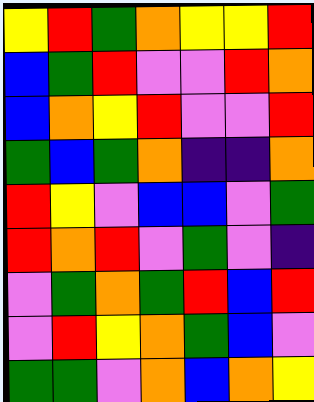[["yellow", "red", "green", "orange", "yellow", "yellow", "red"], ["blue", "green", "red", "violet", "violet", "red", "orange"], ["blue", "orange", "yellow", "red", "violet", "violet", "red"], ["green", "blue", "green", "orange", "indigo", "indigo", "orange"], ["red", "yellow", "violet", "blue", "blue", "violet", "green"], ["red", "orange", "red", "violet", "green", "violet", "indigo"], ["violet", "green", "orange", "green", "red", "blue", "red"], ["violet", "red", "yellow", "orange", "green", "blue", "violet"], ["green", "green", "violet", "orange", "blue", "orange", "yellow"]]